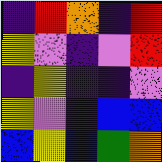[["indigo", "red", "orange", "indigo", "red"], ["yellow", "violet", "indigo", "violet", "red"], ["indigo", "yellow", "indigo", "indigo", "violet"], ["yellow", "violet", "indigo", "blue", "blue"], ["blue", "yellow", "blue", "green", "orange"]]